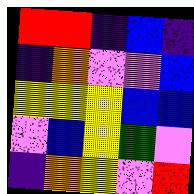[["red", "red", "indigo", "blue", "indigo"], ["indigo", "orange", "violet", "violet", "blue"], ["yellow", "yellow", "yellow", "blue", "blue"], ["violet", "blue", "yellow", "green", "violet"], ["indigo", "orange", "yellow", "violet", "red"]]